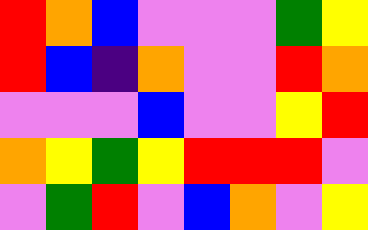[["red", "orange", "blue", "violet", "violet", "violet", "green", "yellow"], ["red", "blue", "indigo", "orange", "violet", "violet", "red", "orange"], ["violet", "violet", "violet", "blue", "violet", "violet", "yellow", "red"], ["orange", "yellow", "green", "yellow", "red", "red", "red", "violet"], ["violet", "green", "red", "violet", "blue", "orange", "violet", "yellow"]]